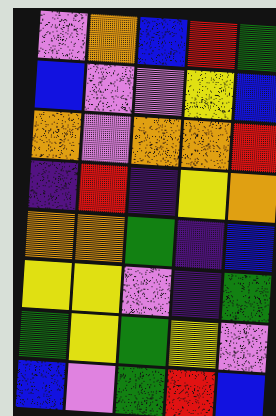[["violet", "orange", "blue", "red", "green"], ["blue", "violet", "violet", "yellow", "blue"], ["orange", "violet", "orange", "orange", "red"], ["indigo", "red", "indigo", "yellow", "orange"], ["orange", "orange", "green", "indigo", "blue"], ["yellow", "yellow", "violet", "indigo", "green"], ["green", "yellow", "green", "yellow", "violet"], ["blue", "violet", "green", "red", "blue"]]